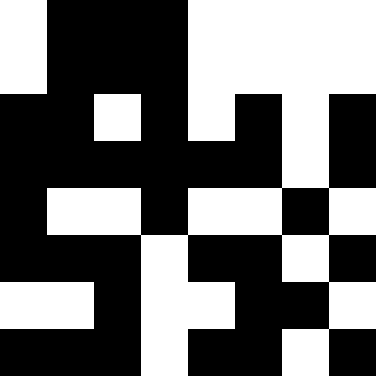[["white", "black", "black", "black", "white", "white", "white", "white"], ["white", "black", "black", "black", "white", "white", "white", "white"], ["black", "black", "white", "black", "white", "black", "white", "black"], ["black", "black", "black", "black", "black", "black", "white", "black"], ["black", "white", "white", "black", "white", "white", "black", "white"], ["black", "black", "black", "white", "black", "black", "white", "black"], ["white", "white", "black", "white", "white", "black", "black", "white"], ["black", "black", "black", "white", "black", "black", "white", "black"]]